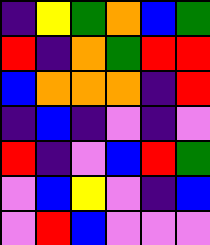[["indigo", "yellow", "green", "orange", "blue", "green"], ["red", "indigo", "orange", "green", "red", "red"], ["blue", "orange", "orange", "orange", "indigo", "red"], ["indigo", "blue", "indigo", "violet", "indigo", "violet"], ["red", "indigo", "violet", "blue", "red", "green"], ["violet", "blue", "yellow", "violet", "indigo", "blue"], ["violet", "red", "blue", "violet", "violet", "violet"]]